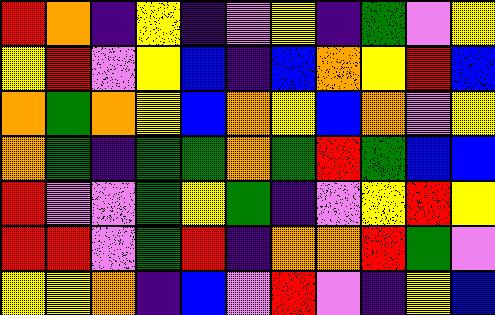[["red", "orange", "indigo", "yellow", "indigo", "violet", "yellow", "indigo", "green", "violet", "yellow"], ["yellow", "red", "violet", "yellow", "blue", "indigo", "blue", "orange", "yellow", "red", "blue"], ["orange", "green", "orange", "yellow", "blue", "orange", "yellow", "blue", "orange", "violet", "yellow"], ["orange", "green", "indigo", "green", "green", "orange", "green", "red", "green", "blue", "blue"], ["red", "violet", "violet", "green", "yellow", "green", "indigo", "violet", "yellow", "red", "yellow"], ["red", "red", "violet", "green", "red", "indigo", "orange", "orange", "red", "green", "violet"], ["yellow", "yellow", "orange", "indigo", "blue", "violet", "red", "violet", "indigo", "yellow", "blue"]]